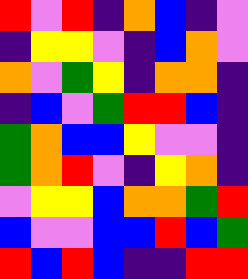[["red", "violet", "red", "indigo", "orange", "blue", "indigo", "violet"], ["indigo", "yellow", "yellow", "violet", "indigo", "blue", "orange", "violet"], ["orange", "violet", "green", "yellow", "indigo", "orange", "orange", "indigo"], ["indigo", "blue", "violet", "green", "red", "red", "blue", "indigo"], ["green", "orange", "blue", "blue", "yellow", "violet", "violet", "indigo"], ["green", "orange", "red", "violet", "indigo", "yellow", "orange", "indigo"], ["violet", "yellow", "yellow", "blue", "orange", "orange", "green", "red"], ["blue", "violet", "violet", "blue", "blue", "red", "blue", "green"], ["red", "blue", "red", "blue", "indigo", "indigo", "red", "red"]]